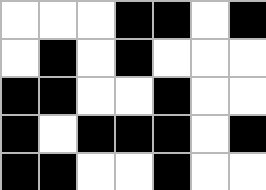[["white", "white", "white", "black", "black", "white", "black"], ["white", "black", "white", "black", "white", "white", "white"], ["black", "black", "white", "white", "black", "white", "white"], ["black", "white", "black", "black", "black", "white", "black"], ["black", "black", "white", "white", "black", "white", "white"]]